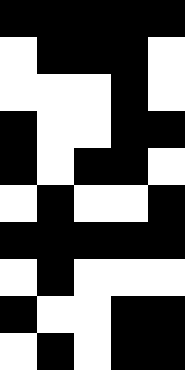[["black", "black", "black", "black", "black"], ["white", "black", "black", "black", "white"], ["white", "white", "white", "black", "white"], ["black", "white", "white", "black", "black"], ["black", "white", "black", "black", "white"], ["white", "black", "white", "white", "black"], ["black", "black", "black", "black", "black"], ["white", "black", "white", "white", "white"], ["black", "white", "white", "black", "black"], ["white", "black", "white", "black", "black"]]